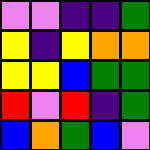[["violet", "violet", "indigo", "indigo", "green"], ["yellow", "indigo", "yellow", "orange", "orange"], ["yellow", "yellow", "blue", "green", "green"], ["red", "violet", "red", "indigo", "green"], ["blue", "orange", "green", "blue", "violet"]]